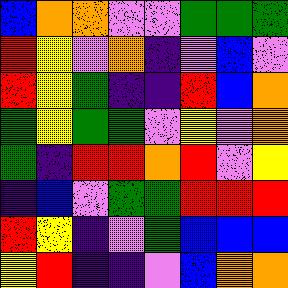[["blue", "orange", "orange", "violet", "violet", "green", "green", "green"], ["red", "yellow", "violet", "orange", "indigo", "violet", "blue", "violet"], ["red", "yellow", "green", "indigo", "indigo", "red", "blue", "orange"], ["green", "yellow", "green", "green", "violet", "yellow", "violet", "orange"], ["green", "indigo", "red", "red", "orange", "red", "violet", "yellow"], ["indigo", "blue", "violet", "green", "green", "red", "red", "red"], ["red", "yellow", "indigo", "violet", "green", "blue", "blue", "blue"], ["yellow", "red", "indigo", "indigo", "violet", "blue", "orange", "orange"]]